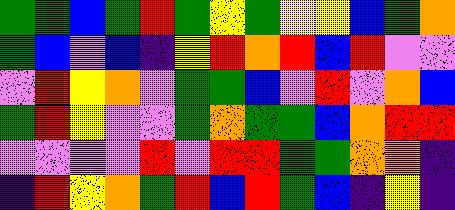[["green", "green", "blue", "green", "red", "green", "yellow", "green", "yellow", "yellow", "blue", "green", "orange"], ["green", "blue", "violet", "blue", "indigo", "yellow", "red", "orange", "red", "blue", "red", "violet", "violet"], ["violet", "red", "yellow", "orange", "violet", "green", "green", "blue", "violet", "red", "violet", "orange", "blue"], ["green", "red", "yellow", "violet", "violet", "green", "orange", "green", "green", "blue", "orange", "red", "red"], ["violet", "violet", "violet", "violet", "red", "violet", "red", "red", "green", "green", "orange", "orange", "indigo"], ["indigo", "red", "yellow", "orange", "green", "red", "blue", "red", "green", "blue", "indigo", "yellow", "indigo"]]